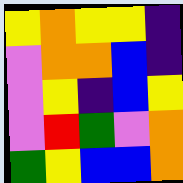[["yellow", "orange", "yellow", "yellow", "indigo"], ["violet", "orange", "orange", "blue", "indigo"], ["violet", "yellow", "indigo", "blue", "yellow"], ["violet", "red", "green", "violet", "orange"], ["green", "yellow", "blue", "blue", "orange"]]